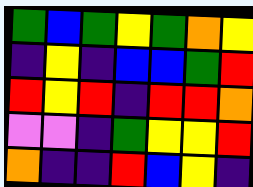[["green", "blue", "green", "yellow", "green", "orange", "yellow"], ["indigo", "yellow", "indigo", "blue", "blue", "green", "red"], ["red", "yellow", "red", "indigo", "red", "red", "orange"], ["violet", "violet", "indigo", "green", "yellow", "yellow", "red"], ["orange", "indigo", "indigo", "red", "blue", "yellow", "indigo"]]